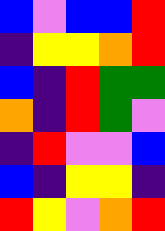[["blue", "violet", "blue", "blue", "red"], ["indigo", "yellow", "yellow", "orange", "red"], ["blue", "indigo", "red", "green", "green"], ["orange", "indigo", "red", "green", "violet"], ["indigo", "red", "violet", "violet", "blue"], ["blue", "indigo", "yellow", "yellow", "indigo"], ["red", "yellow", "violet", "orange", "red"]]